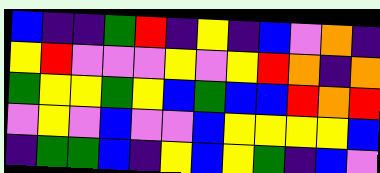[["blue", "indigo", "indigo", "green", "red", "indigo", "yellow", "indigo", "blue", "violet", "orange", "indigo"], ["yellow", "red", "violet", "violet", "violet", "yellow", "violet", "yellow", "red", "orange", "indigo", "orange"], ["green", "yellow", "yellow", "green", "yellow", "blue", "green", "blue", "blue", "red", "orange", "red"], ["violet", "yellow", "violet", "blue", "violet", "violet", "blue", "yellow", "yellow", "yellow", "yellow", "blue"], ["indigo", "green", "green", "blue", "indigo", "yellow", "blue", "yellow", "green", "indigo", "blue", "violet"]]